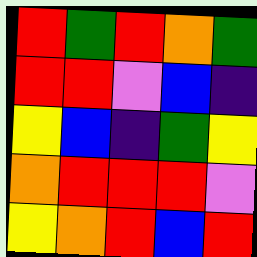[["red", "green", "red", "orange", "green"], ["red", "red", "violet", "blue", "indigo"], ["yellow", "blue", "indigo", "green", "yellow"], ["orange", "red", "red", "red", "violet"], ["yellow", "orange", "red", "blue", "red"]]